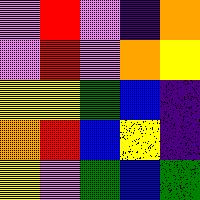[["violet", "red", "violet", "indigo", "orange"], ["violet", "red", "violet", "orange", "yellow"], ["yellow", "yellow", "green", "blue", "indigo"], ["orange", "red", "blue", "yellow", "indigo"], ["yellow", "violet", "green", "blue", "green"]]